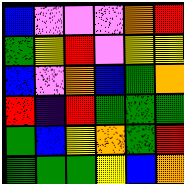[["blue", "violet", "violet", "violet", "orange", "red"], ["green", "yellow", "red", "violet", "yellow", "yellow"], ["blue", "violet", "orange", "blue", "green", "orange"], ["red", "indigo", "red", "green", "green", "green"], ["green", "blue", "yellow", "orange", "green", "red"], ["green", "green", "green", "yellow", "blue", "orange"]]